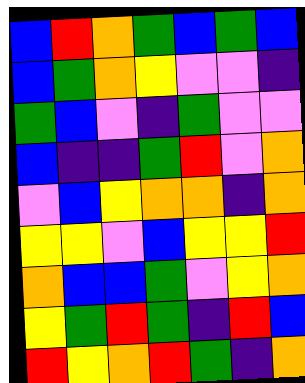[["blue", "red", "orange", "green", "blue", "green", "blue"], ["blue", "green", "orange", "yellow", "violet", "violet", "indigo"], ["green", "blue", "violet", "indigo", "green", "violet", "violet"], ["blue", "indigo", "indigo", "green", "red", "violet", "orange"], ["violet", "blue", "yellow", "orange", "orange", "indigo", "orange"], ["yellow", "yellow", "violet", "blue", "yellow", "yellow", "red"], ["orange", "blue", "blue", "green", "violet", "yellow", "orange"], ["yellow", "green", "red", "green", "indigo", "red", "blue"], ["red", "yellow", "orange", "red", "green", "indigo", "orange"]]